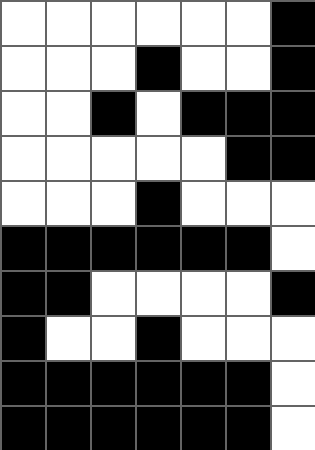[["white", "white", "white", "white", "white", "white", "black"], ["white", "white", "white", "black", "white", "white", "black"], ["white", "white", "black", "white", "black", "black", "black"], ["white", "white", "white", "white", "white", "black", "black"], ["white", "white", "white", "black", "white", "white", "white"], ["black", "black", "black", "black", "black", "black", "white"], ["black", "black", "white", "white", "white", "white", "black"], ["black", "white", "white", "black", "white", "white", "white"], ["black", "black", "black", "black", "black", "black", "white"], ["black", "black", "black", "black", "black", "black", "white"]]